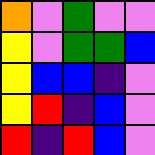[["orange", "violet", "green", "violet", "violet"], ["yellow", "violet", "green", "green", "blue"], ["yellow", "blue", "blue", "indigo", "violet"], ["yellow", "red", "indigo", "blue", "violet"], ["red", "indigo", "red", "blue", "violet"]]